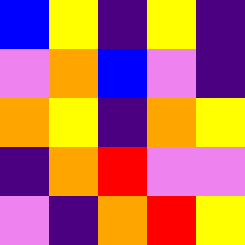[["blue", "yellow", "indigo", "yellow", "indigo"], ["violet", "orange", "blue", "violet", "indigo"], ["orange", "yellow", "indigo", "orange", "yellow"], ["indigo", "orange", "red", "violet", "violet"], ["violet", "indigo", "orange", "red", "yellow"]]